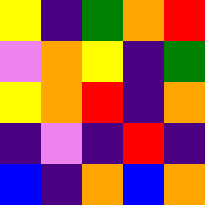[["yellow", "indigo", "green", "orange", "red"], ["violet", "orange", "yellow", "indigo", "green"], ["yellow", "orange", "red", "indigo", "orange"], ["indigo", "violet", "indigo", "red", "indigo"], ["blue", "indigo", "orange", "blue", "orange"]]